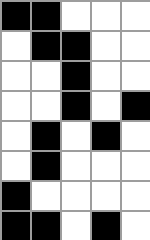[["black", "black", "white", "white", "white"], ["white", "black", "black", "white", "white"], ["white", "white", "black", "white", "white"], ["white", "white", "black", "white", "black"], ["white", "black", "white", "black", "white"], ["white", "black", "white", "white", "white"], ["black", "white", "white", "white", "white"], ["black", "black", "white", "black", "white"]]